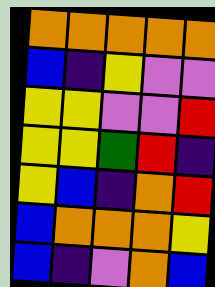[["orange", "orange", "orange", "orange", "orange"], ["blue", "indigo", "yellow", "violet", "violet"], ["yellow", "yellow", "violet", "violet", "red"], ["yellow", "yellow", "green", "red", "indigo"], ["yellow", "blue", "indigo", "orange", "red"], ["blue", "orange", "orange", "orange", "yellow"], ["blue", "indigo", "violet", "orange", "blue"]]